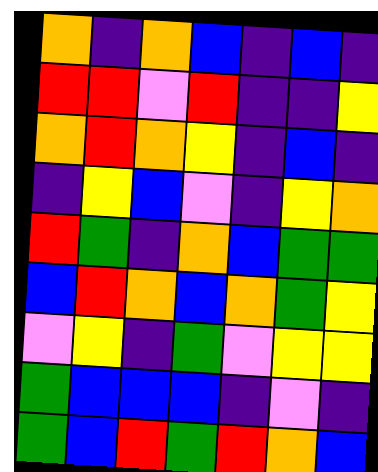[["orange", "indigo", "orange", "blue", "indigo", "blue", "indigo"], ["red", "red", "violet", "red", "indigo", "indigo", "yellow"], ["orange", "red", "orange", "yellow", "indigo", "blue", "indigo"], ["indigo", "yellow", "blue", "violet", "indigo", "yellow", "orange"], ["red", "green", "indigo", "orange", "blue", "green", "green"], ["blue", "red", "orange", "blue", "orange", "green", "yellow"], ["violet", "yellow", "indigo", "green", "violet", "yellow", "yellow"], ["green", "blue", "blue", "blue", "indigo", "violet", "indigo"], ["green", "blue", "red", "green", "red", "orange", "blue"]]